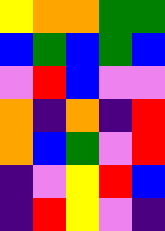[["yellow", "orange", "orange", "green", "green"], ["blue", "green", "blue", "green", "blue"], ["violet", "red", "blue", "violet", "violet"], ["orange", "indigo", "orange", "indigo", "red"], ["orange", "blue", "green", "violet", "red"], ["indigo", "violet", "yellow", "red", "blue"], ["indigo", "red", "yellow", "violet", "indigo"]]